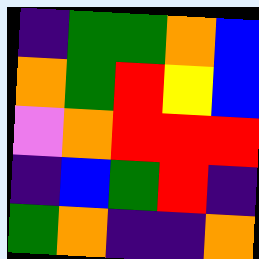[["indigo", "green", "green", "orange", "blue"], ["orange", "green", "red", "yellow", "blue"], ["violet", "orange", "red", "red", "red"], ["indigo", "blue", "green", "red", "indigo"], ["green", "orange", "indigo", "indigo", "orange"]]